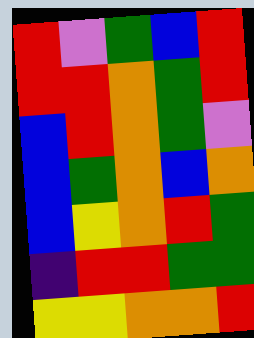[["red", "violet", "green", "blue", "red"], ["red", "red", "orange", "green", "red"], ["blue", "red", "orange", "green", "violet"], ["blue", "green", "orange", "blue", "orange"], ["blue", "yellow", "orange", "red", "green"], ["indigo", "red", "red", "green", "green"], ["yellow", "yellow", "orange", "orange", "red"]]